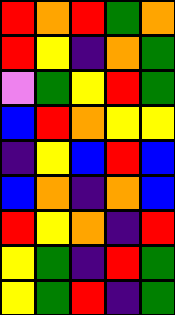[["red", "orange", "red", "green", "orange"], ["red", "yellow", "indigo", "orange", "green"], ["violet", "green", "yellow", "red", "green"], ["blue", "red", "orange", "yellow", "yellow"], ["indigo", "yellow", "blue", "red", "blue"], ["blue", "orange", "indigo", "orange", "blue"], ["red", "yellow", "orange", "indigo", "red"], ["yellow", "green", "indigo", "red", "green"], ["yellow", "green", "red", "indigo", "green"]]